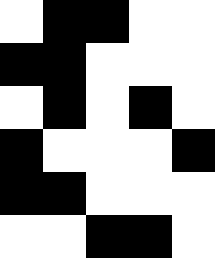[["white", "black", "black", "white", "white"], ["black", "black", "white", "white", "white"], ["white", "black", "white", "black", "white"], ["black", "white", "white", "white", "black"], ["black", "black", "white", "white", "white"], ["white", "white", "black", "black", "white"]]